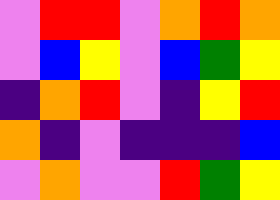[["violet", "red", "red", "violet", "orange", "red", "orange"], ["violet", "blue", "yellow", "violet", "blue", "green", "yellow"], ["indigo", "orange", "red", "violet", "indigo", "yellow", "red"], ["orange", "indigo", "violet", "indigo", "indigo", "indigo", "blue"], ["violet", "orange", "violet", "violet", "red", "green", "yellow"]]